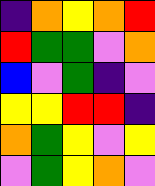[["indigo", "orange", "yellow", "orange", "red"], ["red", "green", "green", "violet", "orange"], ["blue", "violet", "green", "indigo", "violet"], ["yellow", "yellow", "red", "red", "indigo"], ["orange", "green", "yellow", "violet", "yellow"], ["violet", "green", "yellow", "orange", "violet"]]